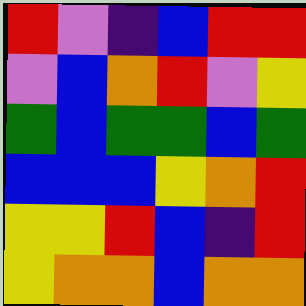[["red", "violet", "indigo", "blue", "red", "red"], ["violet", "blue", "orange", "red", "violet", "yellow"], ["green", "blue", "green", "green", "blue", "green"], ["blue", "blue", "blue", "yellow", "orange", "red"], ["yellow", "yellow", "red", "blue", "indigo", "red"], ["yellow", "orange", "orange", "blue", "orange", "orange"]]